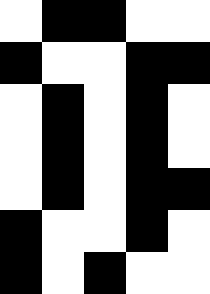[["white", "black", "black", "white", "white"], ["black", "white", "white", "black", "black"], ["white", "black", "white", "black", "white"], ["white", "black", "white", "black", "white"], ["white", "black", "white", "black", "black"], ["black", "white", "white", "black", "white"], ["black", "white", "black", "white", "white"]]